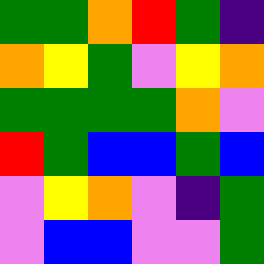[["green", "green", "orange", "red", "green", "indigo"], ["orange", "yellow", "green", "violet", "yellow", "orange"], ["green", "green", "green", "green", "orange", "violet"], ["red", "green", "blue", "blue", "green", "blue"], ["violet", "yellow", "orange", "violet", "indigo", "green"], ["violet", "blue", "blue", "violet", "violet", "green"]]